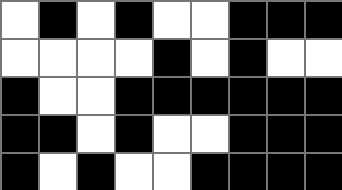[["white", "black", "white", "black", "white", "white", "black", "black", "black"], ["white", "white", "white", "white", "black", "white", "black", "white", "white"], ["black", "white", "white", "black", "black", "black", "black", "black", "black"], ["black", "black", "white", "black", "white", "white", "black", "black", "black"], ["black", "white", "black", "white", "white", "black", "black", "black", "black"]]